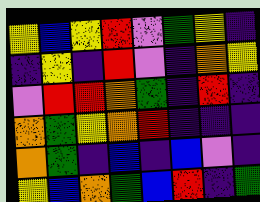[["yellow", "blue", "yellow", "red", "violet", "green", "yellow", "indigo"], ["indigo", "yellow", "indigo", "red", "violet", "indigo", "orange", "yellow"], ["violet", "red", "red", "orange", "green", "indigo", "red", "indigo"], ["orange", "green", "yellow", "orange", "red", "indigo", "indigo", "indigo"], ["orange", "green", "indigo", "blue", "indigo", "blue", "violet", "indigo"], ["yellow", "blue", "orange", "green", "blue", "red", "indigo", "green"]]